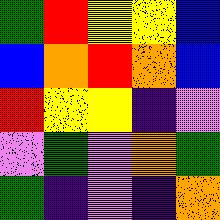[["green", "red", "yellow", "yellow", "blue"], ["blue", "orange", "red", "orange", "blue"], ["red", "yellow", "yellow", "indigo", "violet"], ["violet", "green", "violet", "orange", "green"], ["green", "indigo", "violet", "indigo", "orange"]]